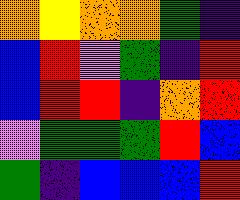[["orange", "yellow", "orange", "orange", "green", "indigo"], ["blue", "red", "violet", "green", "indigo", "red"], ["blue", "red", "red", "indigo", "orange", "red"], ["violet", "green", "green", "green", "red", "blue"], ["green", "indigo", "blue", "blue", "blue", "red"]]